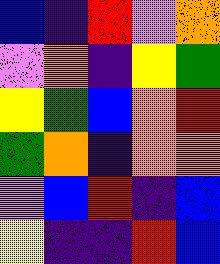[["blue", "indigo", "red", "violet", "orange"], ["violet", "orange", "indigo", "yellow", "green"], ["yellow", "green", "blue", "orange", "red"], ["green", "orange", "indigo", "orange", "orange"], ["violet", "blue", "red", "indigo", "blue"], ["yellow", "indigo", "indigo", "red", "blue"]]